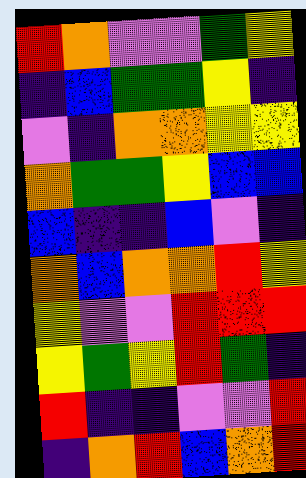[["red", "orange", "violet", "violet", "green", "yellow"], ["indigo", "blue", "green", "green", "yellow", "indigo"], ["violet", "indigo", "orange", "orange", "yellow", "yellow"], ["orange", "green", "green", "yellow", "blue", "blue"], ["blue", "indigo", "indigo", "blue", "violet", "indigo"], ["orange", "blue", "orange", "orange", "red", "yellow"], ["yellow", "violet", "violet", "red", "red", "red"], ["yellow", "green", "yellow", "red", "green", "indigo"], ["red", "indigo", "indigo", "violet", "violet", "red"], ["indigo", "orange", "red", "blue", "orange", "red"]]